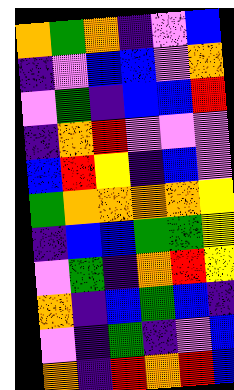[["orange", "green", "orange", "indigo", "violet", "blue"], ["indigo", "violet", "blue", "blue", "violet", "orange"], ["violet", "green", "indigo", "blue", "blue", "red"], ["indigo", "orange", "red", "violet", "violet", "violet"], ["blue", "red", "yellow", "indigo", "blue", "violet"], ["green", "orange", "orange", "orange", "orange", "yellow"], ["indigo", "blue", "blue", "green", "green", "yellow"], ["violet", "green", "indigo", "orange", "red", "yellow"], ["orange", "indigo", "blue", "green", "blue", "indigo"], ["violet", "indigo", "green", "indigo", "violet", "blue"], ["orange", "indigo", "red", "orange", "red", "blue"]]